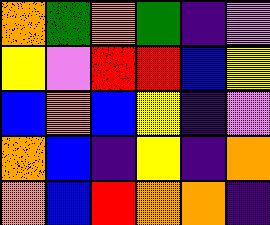[["orange", "green", "orange", "green", "indigo", "violet"], ["yellow", "violet", "red", "red", "blue", "yellow"], ["blue", "orange", "blue", "yellow", "indigo", "violet"], ["orange", "blue", "indigo", "yellow", "indigo", "orange"], ["orange", "blue", "red", "orange", "orange", "indigo"]]